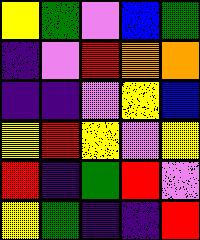[["yellow", "green", "violet", "blue", "green"], ["indigo", "violet", "red", "orange", "orange"], ["indigo", "indigo", "violet", "yellow", "blue"], ["yellow", "red", "yellow", "violet", "yellow"], ["red", "indigo", "green", "red", "violet"], ["yellow", "green", "indigo", "indigo", "red"]]